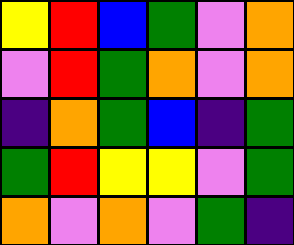[["yellow", "red", "blue", "green", "violet", "orange"], ["violet", "red", "green", "orange", "violet", "orange"], ["indigo", "orange", "green", "blue", "indigo", "green"], ["green", "red", "yellow", "yellow", "violet", "green"], ["orange", "violet", "orange", "violet", "green", "indigo"]]